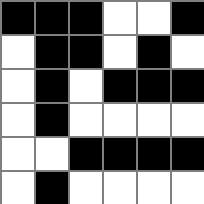[["black", "black", "black", "white", "white", "black"], ["white", "black", "black", "white", "black", "white"], ["white", "black", "white", "black", "black", "black"], ["white", "black", "white", "white", "white", "white"], ["white", "white", "black", "black", "black", "black"], ["white", "black", "white", "white", "white", "white"]]